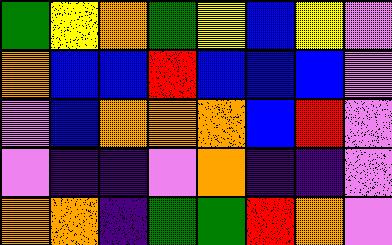[["green", "yellow", "orange", "green", "yellow", "blue", "yellow", "violet"], ["orange", "blue", "blue", "red", "blue", "blue", "blue", "violet"], ["violet", "blue", "orange", "orange", "orange", "blue", "red", "violet"], ["violet", "indigo", "indigo", "violet", "orange", "indigo", "indigo", "violet"], ["orange", "orange", "indigo", "green", "green", "red", "orange", "violet"]]